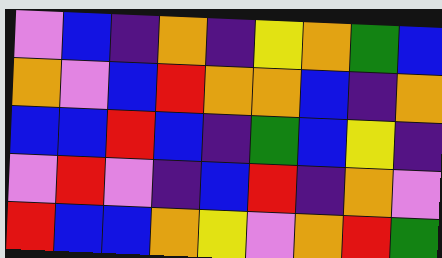[["violet", "blue", "indigo", "orange", "indigo", "yellow", "orange", "green", "blue"], ["orange", "violet", "blue", "red", "orange", "orange", "blue", "indigo", "orange"], ["blue", "blue", "red", "blue", "indigo", "green", "blue", "yellow", "indigo"], ["violet", "red", "violet", "indigo", "blue", "red", "indigo", "orange", "violet"], ["red", "blue", "blue", "orange", "yellow", "violet", "orange", "red", "green"]]